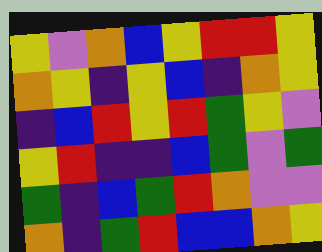[["yellow", "violet", "orange", "blue", "yellow", "red", "red", "yellow"], ["orange", "yellow", "indigo", "yellow", "blue", "indigo", "orange", "yellow"], ["indigo", "blue", "red", "yellow", "red", "green", "yellow", "violet"], ["yellow", "red", "indigo", "indigo", "blue", "green", "violet", "green"], ["green", "indigo", "blue", "green", "red", "orange", "violet", "violet"], ["orange", "indigo", "green", "red", "blue", "blue", "orange", "yellow"]]